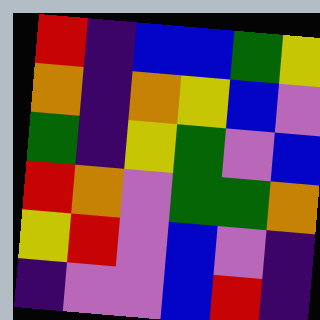[["red", "indigo", "blue", "blue", "green", "yellow"], ["orange", "indigo", "orange", "yellow", "blue", "violet"], ["green", "indigo", "yellow", "green", "violet", "blue"], ["red", "orange", "violet", "green", "green", "orange"], ["yellow", "red", "violet", "blue", "violet", "indigo"], ["indigo", "violet", "violet", "blue", "red", "indigo"]]